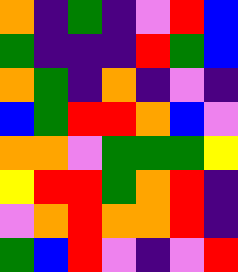[["orange", "indigo", "green", "indigo", "violet", "red", "blue"], ["green", "indigo", "indigo", "indigo", "red", "green", "blue"], ["orange", "green", "indigo", "orange", "indigo", "violet", "indigo"], ["blue", "green", "red", "red", "orange", "blue", "violet"], ["orange", "orange", "violet", "green", "green", "green", "yellow"], ["yellow", "red", "red", "green", "orange", "red", "indigo"], ["violet", "orange", "red", "orange", "orange", "red", "indigo"], ["green", "blue", "red", "violet", "indigo", "violet", "red"]]